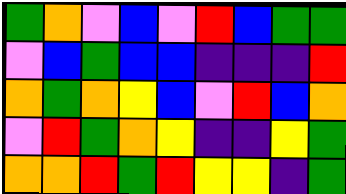[["green", "orange", "violet", "blue", "violet", "red", "blue", "green", "green"], ["violet", "blue", "green", "blue", "blue", "indigo", "indigo", "indigo", "red"], ["orange", "green", "orange", "yellow", "blue", "violet", "red", "blue", "orange"], ["violet", "red", "green", "orange", "yellow", "indigo", "indigo", "yellow", "green"], ["orange", "orange", "red", "green", "red", "yellow", "yellow", "indigo", "green"]]